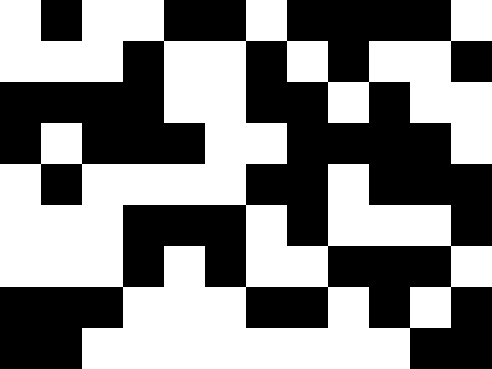[["white", "black", "white", "white", "black", "black", "white", "black", "black", "black", "black", "white"], ["white", "white", "white", "black", "white", "white", "black", "white", "black", "white", "white", "black"], ["black", "black", "black", "black", "white", "white", "black", "black", "white", "black", "white", "white"], ["black", "white", "black", "black", "black", "white", "white", "black", "black", "black", "black", "white"], ["white", "black", "white", "white", "white", "white", "black", "black", "white", "black", "black", "black"], ["white", "white", "white", "black", "black", "black", "white", "black", "white", "white", "white", "black"], ["white", "white", "white", "black", "white", "black", "white", "white", "black", "black", "black", "white"], ["black", "black", "black", "white", "white", "white", "black", "black", "white", "black", "white", "black"], ["black", "black", "white", "white", "white", "white", "white", "white", "white", "white", "black", "black"]]